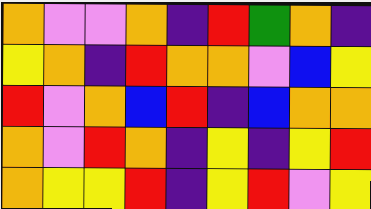[["orange", "violet", "violet", "orange", "indigo", "red", "green", "orange", "indigo"], ["yellow", "orange", "indigo", "red", "orange", "orange", "violet", "blue", "yellow"], ["red", "violet", "orange", "blue", "red", "indigo", "blue", "orange", "orange"], ["orange", "violet", "red", "orange", "indigo", "yellow", "indigo", "yellow", "red"], ["orange", "yellow", "yellow", "red", "indigo", "yellow", "red", "violet", "yellow"]]